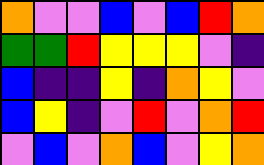[["orange", "violet", "violet", "blue", "violet", "blue", "red", "orange"], ["green", "green", "red", "yellow", "yellow", "yellow", "violet", "indigo"], ["blue", "indigo", "indigo", "yellow", "indigo", "orange", "yellow", "violet"], ["blue", "yellow", "indigo", "violet", "red", "violet", "orange", "red"], ["violet", "blue", "violet", "orange", "blue", "violet", "yellow", "orange"]]